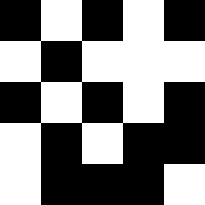[["black", "white", "black", "white", "black"], ["white", "black", "white", "white", "white"], ["black", "white", "black", "white", "black"], ["white", "black", "white", "black", "black"], ["white", "black", "black", "black", "white"]]